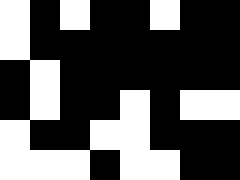[["white", "black", "white", "black", "black", "white", "black", "black"], ["white", "black", "black", "black", "black", "black", "black", "black"], ["black", "white", "black", "black", "black", "black", "black", "black"], ["black", "white", "black", "black", "white", "black", "white", "white"], ["white", "black", "black", "white", "white", "black", "black", "black"], ["white", "white", "white", "black", "white", "white", "black", "black"]]